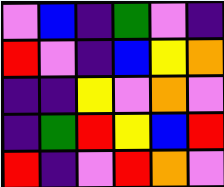[["violet", "blue", "indigo", "green", "violet", "indigo"], ["red", "violet", "indigo", "blue", "yellow", "orange"], ["indigo", "indigo", "yellow", "violet", "orange", "violet"], ["indigo", "green", "red", "yellow", "blue", "red"], ["red", "indigo", "violet", "red", "orange", "violet"]]